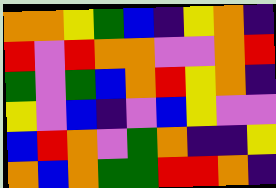[["orange", "orange", "yellow", "green", "blue", "indigo", "yellow", "orange", "indigo"], ["red", "violet", "red", "orange", "orange", "violet", "violet", "orange", "red"], ["green", "violet", "green", "blue", "orange", "red", "yellow", "orange", "indigo"], ["yellow", "violet", "blue", "indigo", "violet", "blue", "yellow", "violet", "violet"], ["blue", "red", "orange", "violet", "green", "orange", "indigo", "indigo", "yellow"], ["orange", "blue", "orange", "green", "green", "red", "red", "orange", "indigo"]]